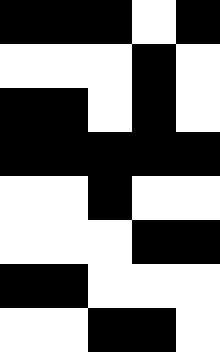[["black", "black", "black", "white", "black"], ["white", "white", "white", "black", "white"], ["black", "black", "white", "black", "white"], ["black", "black", "black", "black", "black"], ["white", "white", "black", "white", "white"], ["white", "white", "white", "black", "black"], ["black", "black", "white", "white", "white"], ["white", "white", "black", "black", "white"]]